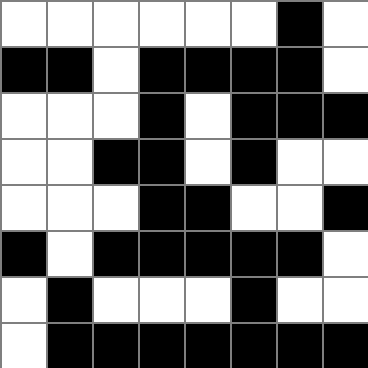[["white", "white", "white", "white", "white", "white", "black", "white"], ["black", "black", "white", "black", "black", "black", "black", "white"], ["white", "white", "white", "black", "white", "black", "black", "black"], ["white", "white", "black", "black", "white", "black", "white", "white"], ["white", "white", "white", "black", "black", "white", "white", "black"], ["black", "white", "black", "black", "black", "black", "black", "white"], ["white", "black", "white", "white", "white", "black", "white", "white"], ["white", "black", "black", "black", "black", "black", "black", "black"]]